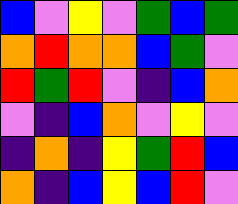[["blue", "violet", "yellow", "violet", "green", "blue", "green"], ["orange", "red", "orange", "orange", "blue", "green", "violet"], ["red", "green", "red", "violet", "indigo", "blue", "orange"], ["violet", "indigo", "blue", "orange", "violet", "yellow", "violet"], ["indigo", "orange", "indigo", "yellow", "green", "red", "blue"], ["orange", "indigo", "blue", "yellow", "blue", "red", "violet"]]